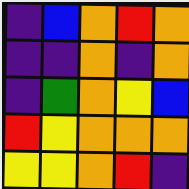[["indigo", "blue", "orange", "red", "orange"], ["indigo", "indigo", "orange", "indigo", "orange"], ["indigo", "green", "orange", "yellow", "blue"], ["red", "yellow", "orange", "orange", "orange"], ["yellow", "yellow", "orange", "red", "indigo"]]